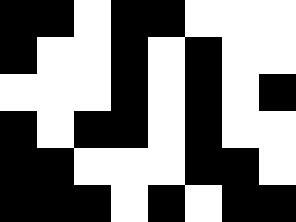[["black", "black", "white", "black", "black", "white", "white", "white"], ["black", "white", "white", "black", "white", "black", "white", "white"], ["white", "white", "white", "black", "white", "black", "white", "black"], ["black", "white", "black", "black", "white", "black", "white", "white"], ["black", "black", "white", "white", "white", "black", "black", "white"], ["black", "black", "black", "white", "black", "white", "black", "black"]]